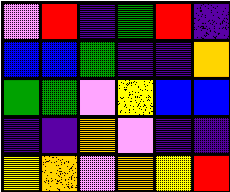[["violet", "red", "indigo", "green", "red", "indigo"], ["blue", "blue", "green", "indigo", "indigo", "orange"], ["green", "green", "violet", "yellow", "blue", "blue"], ["indigo", "indigo", "orange", "violet", "indigo", "indigo"], ["yellow", "orange", "violet", "orange", "yellow", "red"]]